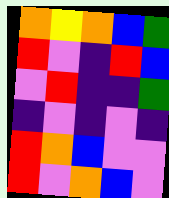[["orange", "yellow", "orange", "blue", "green"], ["red", "violet", "indigo", "red", "blue"], ["violet", "red", "indigo", "indigo", "green"], ["indigo", "violet", "indigo", "violet", "indigo"], ["red", "orange", "blue", "violet", "violet"], ["red", "violet", "orange", "blue", "violet"]]